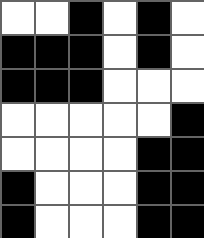[["white", "white", "black", "white", "black", "white"], ["black", "black", "black", "white", "black", "white"], ["black", "black", "black", "white", "white", "white"], ["white", "white", "white", "white", "white", "black"], ["white", "white", "white", "white", "black", "black"], ["black", "white", "white", "white", "black", "black"], ["black", "white", "white", "white", "black", "black"]]